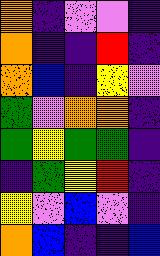[["orange", "indigo", "violet", "violet", "indigo"], ["orange", "indigo", "indigo", "red", "indigo"], ["orange", "blue", "indigo", "yellow", "violet"], ["green", "violet", "orange", "orange", "indigo"], ["green", "yellow", "green", "green", "indigo"], ["indigo", "green", "yellow", "red", "indigo"], ["yellow", "violet", "blue", "violet", "indigo"], ["orange", "blue", "indigo", "indigo", "blue"]]